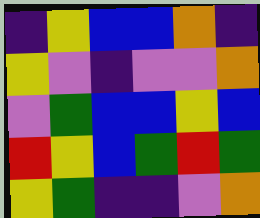[["indigo", "yellow", "blue", "blue", "orange", "indigo"], ["yellow", "violet", "indigo", "violet", "violet", "orange"], ["violet", "green", "blue", "blue", "yellow", "blue"], ["red", "yellow", "blue", "green", "red", "green"], ["yellow", "green", "indigo", "indigo", "violet", "orange"]]